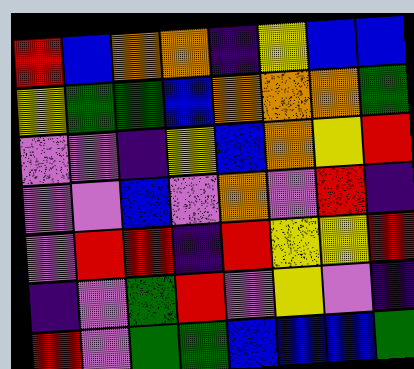[["red", "blue", "orange", "orange", "indigo", "yellow", "blue", "blue"], ["yellow", "green", "green", "blue", "orange", "orange", "orange", "green"], ["violet", "violet", "indigo", "yellow", "blue", "orange", "yellow", "red"], ["violet", "violet", "blue", "violet", "orange", "violet", "red", "indigo"], ["violet", "red", "red", "indigo", "red", "yellow", "yellow", "red"], ["indigo", "violet", "green", "red", "violet", "yellow", "violet", "indigo"], ["red", "violet", "green", "green", "blue", "blue", "blue", "green"]]